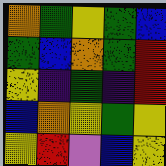[["orange", "green", "yellow", "green", "blue"], ["green", "blue", "orange", "green", "red"], ["yellow", "indigo", "green", "indigo", "red"], ["blue", "orange", "yellow", "green", "yellow"], ["yellow", "red", "violet", "blue", "yellow"]]